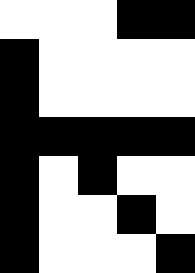[["white", "white", "white", "black", "black"], ["black", "white", "white", "white", "white"], ["black", "white", "white", "white", "white"], ["black", "black", "black", "black", "black"], ["black", "white", "black", "white", "white"], ["black", "white", "white", "black", "white"], ["black", "white", "white", "white", "black"]]